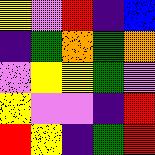[["yellow", "violet", "red", "indigo", "blue"], ["indigo", "green", "orange", "green", "orange"], ["violet", "yellow", "yellow", "green", "violet"], ["yellow", "violet", "violet", "indigo", "red"], ["red", "yellow", "indigo", "green", "red"]]